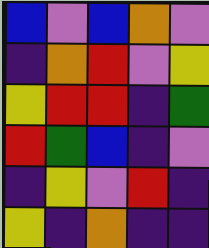[["blue", "violet", "blue", "orange", "violet"], ["indigo", "orange", "red", "violet", "yellow"], ["yellow", "red", "red", "indigo", "green"], ["red", "green", "blue", "indigo", "violet"], ["indigo", "yellow", "violet", "red", "indigo"], ["yellow", "indigo", "orange", "indigo", "indigo"]]